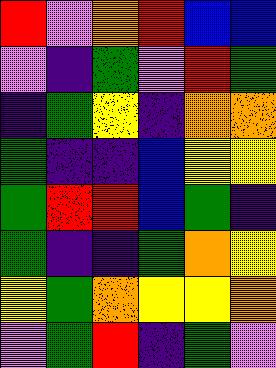[["red", "violet", "orange", "red", "blue", "blue"], ["violet", "indigo", "green", "violet", "red", "green"], ["indigo", "green", "yellow", "indigo", "orange", "orange"], ["green", "indigo", "indigo", "blue", "yellow", "yellow"], ["green", "red", "red", "blue", "green", "indigo"], ["green", "indigo", "indigo", "green", "orange", "yellow"], ["yellow", "green", "orange", "yellow", "yellow", "orange"], ["violet", "green", "red", "indigo", "green", "violet"]]